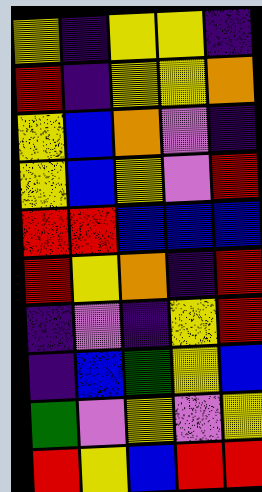[["yellow", "indigo", "yellow", "yellow", "indigo"], ["red", "indigo", "yellow", "yellow", "orange"], ["yellow", "blue", "orange", "violet", "indigo"], ["yellow", "blue", "yellow", "violet", "red"], ["red", "red", "blue", "blue", "blue"], ["red", "yellow", "orange", "indigo", "red"], ["indigo", "violet", "indigo", "yellow", "red"], ["indigo", "blue", "green", "yellow", "blue"], ["green", "violet", "yellow", "violet", "yellow"], ["red", "yellow", "blue", "red", "red"]]